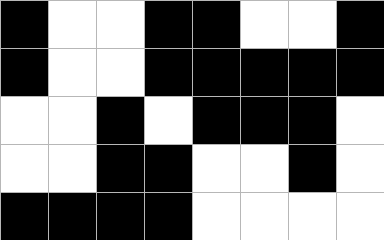[["black", "white", "white", "black", "black", "white", "white", "black"], ["black", "white", "white", "black", "black", "black", "black", "black"], ["white", "white", "black", "white", "black", "black", "black", "white"], ["white", "white", "black", "black", "white", "white", "black", "white"], ["black", "black", "black", "black", "white", "white", "white", "white"]]